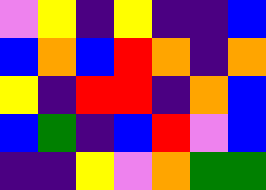[["violet", "yellow", "indigo", "yellow", "indigo", "indigo", "blue"], ["blue", "orange", "blue", "red", "orange", "indigo", "orange"], ["yellow", "indigo", "red", "red", "indigo", "orange", "blue"], ["blue", "green", "indigo", "blue", "red", "violet", "blue"], ["indigo", "indigo", "yellow", "violet", "orange", "green", "green"]]